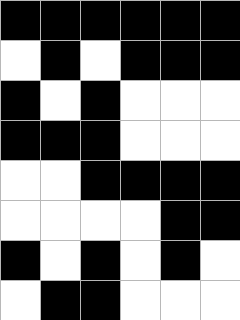[["black", "black", "black", "black", "black", "black"], ["white", "black", "white", "black", "black", "black"], ["black", "white", "black", "white", "white", "white"], ["black", "black", "black", "white", "white", "white"], ["white", "white", "black", "black", "black", "black"], ["white", "white", "white", "white", "black", "black"], ["black", "white", "black", "white", "black", "white"], ["white", "black", "black", "white", "white", "white"]]